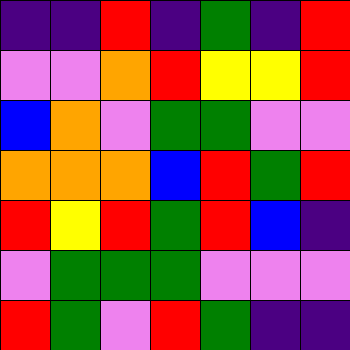[["indigo", "indigo", "red", "indigo", "green", "indigo", "red"], ["violet", "violet", "orange", "red", "yellow", "yellow", "red"], ["blue", "orange", "violet", "green", "green", "violet", "violet"], ["orange", "orange", "orange", "blue", "red", "green", "red"], ["red", "yellow", "red", "green", "red", "blue", "indigo"], ["violet", "green", "green", "green", "violet", "violet", "violet"], ["red", "green", "violet", "red", "green", "indigo", "indigo"]]